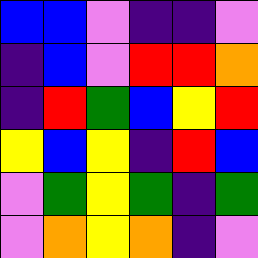[["blue", "blue", "violet", "indigo", "indigo", "violet"], ["indigo", "blue", "violet", "red", "red", "orange"], ["indigo", "red", "green", "blue", "yellow", "red"], ["yellow", "blue", "yellow", "indigo", "red", "blue"], ["violet", "green", "yellow", "green", "indigo", "green"], ["violet", "orange", "yellow", "orange", "indigo", "violet"]]